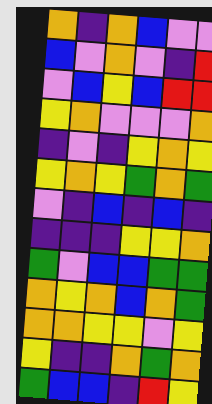[["orange", "indigo", "orange", "blue", "violet", "violet"], ["blue", "violet", "orange", "violet", "indigo", "red"], ["violet", "blue", "yellow", "blue", "red", "red"], ["yellow", "orange", "violet", "violet", "violet", "orange"], ["indigo", "violet", "indigo", "yellow", "orange", "yellow"], ["yellow", "orange", "yellow", "green", "orange", "green"], ["violet", "indigo", "blue", "indigo", "blue", "indigo"], ["indigo", "indigo", "indigo", "yellow", "yellow", "orange"], ["green", "violet", "blue", "blue", "green", "green"], ["orange", "yellow", "orange", "blue", "orange", "green"], ["orange", "orange", "yellow", "yellow", "violet", "yellow"], ["yellow", "indigo", "indigo", "orange", "green", "orange"], ["green", "blue", "blue", "indigo", "red", "yellow"]]